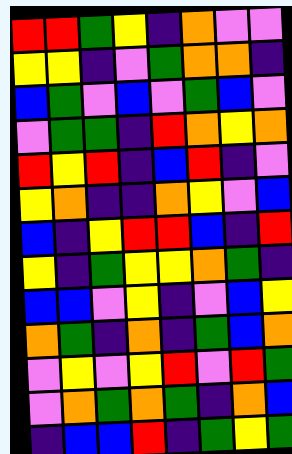[["red", "red", "green", "yellow", "indigo", "orange", "violet", "violet"], ["yellow", "yellow", "indigo", "violet", "green", "orange", "orange", "indigo"], ["blue", "green", "violet", "blue", "violet", "green", "blue", "violet"], ["violet", "green", "green", "indigo", "red", "orange", "yellow", "orange"], ["red", "yellow", "red", "indigo", "blue", "red", "indigo", "violet"], ["yellow", "orange", "indigo", "indigo", "orange", "yellow", "violet", "blue"], ["blue", "indigo", "yellow", "red", "red", "blue", "indigo", "red"], ["yellow", "indigo", "green", "yellow", "yellow", "orange", "green", "indigo"], ["blue", "blue", "violet", "yellow", "indigo", "violet", "blue", "yellow"], ["orange", "green", "indigo", "orange", "indigo", "green", "blue", "orange"], ["violet", "yellow", "violet", "yellow", "red", "violet", "red", "green"], ["violet", "orange", "green", "orange", "green", "indigo", "orange", "blue"], ["indigo", "blue", "blue", "red", "indigo", "green", "yellow", "green"]]